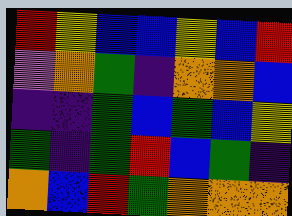[["red", "yellow", "blue", "blue", "yellow", "blue", "red"], ["violet", "orange", "green", "indigo", "orange", "orange", "blue"], ["indigo", "indigo", "green", "blue", "green", "blue", "yellow"], ["green", "indigo", "green", "red", "blue", "green", "indigo"], ["orange", "blue", "red", "green", "orange", "orange", "orange"]]